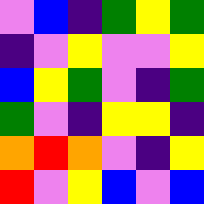[["violet", "blue", "indigo", "green", "yellow", "green"], ["indigo", "violet", "yellow", "violet", "violet", "yellow"], ["blue", "yellow", "green", "violet", "indigo", "green"], ["green", "violet", "indigo", "yellow", "yellow", "indigo"], ["orange", "red", "orange", "violet", "indigo", "yellow"], ["red", "violet", "yellow", "blue", "violet", "blue"]]